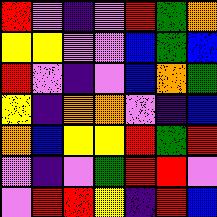[["red", "violet", "indigo", "violet", "red", "green", "orange"], ["yellow", "yellow", "violet", "violet", "blue", "green", "blue"], ["red", "violet", "indigo", "violet", "blue", "orange", "green"], ["yellow", "indigo", "orange", "orange", "violet", "indigo", "blue"], ["orange", "blue", "yellow", "yellow", "red", "green", "red"], ["violet", "indigo", "violet", "green", "red", "red", "violet"], ["violet", "red", "red", "yellow", "indigo", "red", "blue"]]